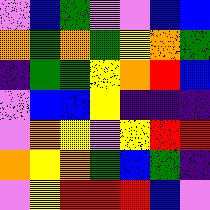[["violet", "blue", "green", "violet", "violet", "blue", "blue"], ["orange", "green", "orange", "green", "yellow", "orange", "green"], ["indigo", "green", "green", "yellow", "orange", "red", "blue"], ["violet", "blue", "blue", "yellow", "indigo", "indigo", "indigo"], ["violet", "orange", "yellow", "violet", "yellow", "red", "red"], ["orange", "yellow", "orange", "green", "blue", "green", "indigo"], ["violet", "yellow", "red", "red", "red", "blue", "violet"]]